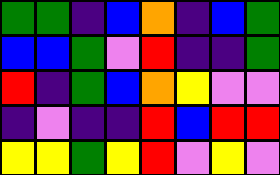[["green", "green", "indigo", "blue", "orange", "indigo", "blue", "green"], ["blue", "blue", "green", "violet", "red", "indigo", "indigo", "green"], ["red", "indigo", "green", "blue", "orange", "yellow", "violet", "violet"], ["indigo", "violet", "indigo", "indigo", "red", "blue", "red", "red"], ["yellow", "yellow", "green", "yellow", "red", "violet", "yellow", "violet"]]